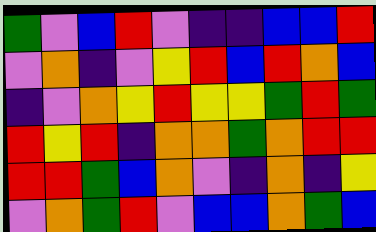[["green", "violet", "blue", "red", "violet", "indigo", "indigo", "blue", "blue", "red"], ["violet", "orange", "indigo", "violet", "yellow", "red", "blue", "red", "orange", "blue"], ["indigo", "violet", "orange", "yellow", "red", "yellow", "yellow", "green", "red", "green"], ["red", "yellow", "red", "indigo", "orange", "orange", "green", "orange", "red", "red"], ["red", "red", "green", "blue", "orange", "violet", "indigo", "orange", "indigo", "yellow"], ["violet", "orange", "green", "red", "violet", "blue", "blue", "orange", "green", "blue"]]